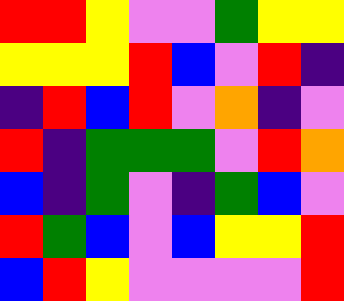[["red", "red", "yellow", "violet", "violet", "green", "yellow", "yellow"], ["yellow", "yellow", "yellow", "red", "blue", "violet", "red", "indigo"], ["indigo", "red", "blue", "red", "violet", "orange", "indigo", "violet"], ["red", "indigo", "green", "green", "green", "violet", "red", "orange"], ["blue", "indigo", "green", "violet", "indigo", "green", "blue", "violet"], ["red", "green", "blue", "violet", "blue", "yellow", "yellow", "red"], ["blue", "red", "yellow", "violet", "violet", "violet", "violet", "red"]]